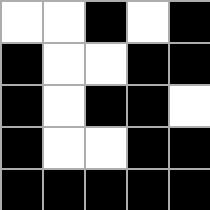[["white", "white", "black", "white", "black"], ["black", "white", "white", "black", "black"], ["black", "white", "black", "black", "white"], ["black", "white", "white", "black", "black"], ["black", "black", "black", "black", "black"]]